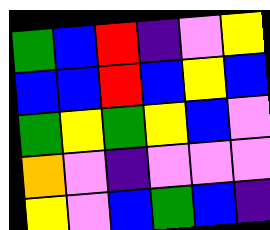[["green", "blue", "red", "indigo", "violet", "yellow"], ["blue", "blue", "red", "blue", "yellow", "blue"], ["green", "yellow", "green", "yellow", "blue", "violet"], ["orange", "violet", "indigo", "violet", "violet", "violet"], ["yellow", "violet", "blue", "green", "blue", "indigo"]]